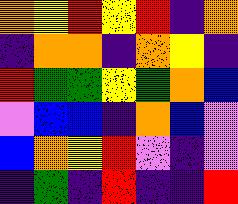[["orange", "yellow", "red", "yellow", "red", "indigo", "orange"], ["indigo", "orange", "orange", "indigo", "orange", "yellow", "indigo"], ["red", "green", "green", "yellow", "green", "orange", "blue"], ["violet", "blue", "blue", "indigo", "orange", "blue", "violet"], ["blue", "orange", "yellow", "red", "violet", "indigo", "violet"], ["indigo", "green", "indigo", "red", "indigo", "indigo", "red"]]